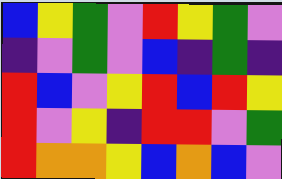[["blue", "yellow", "green", "violet", "red", "yellow", "green", "violet"], ["indigo", "violet", "green", "violet", "blue", "indigo", "green", "indigo"], ["red", "blue", "violet", "yellow", "red", "blue", "red", "yellow"], ["red", "violet", "yellow", "indigo", "red", "red", "violet", "green"], ["red", "orange", "orange", "yellow", "blue", "orange", "blue", "violet"]]